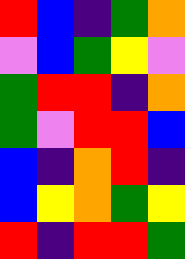[["red", "blue", "indigo", "green", "orange"], ["violet", "blue", "green", "yellow", "violet"], ["green", "red", "red", "indigo", "orange"], ["green", "violet", "red", "red", "blue"], ["blue", "indigo", "orange", "red", "indigo"], ["blue", "yellow", "orange", "green", "yellow"], ["red", "indigo", "red", "red", "green"]]